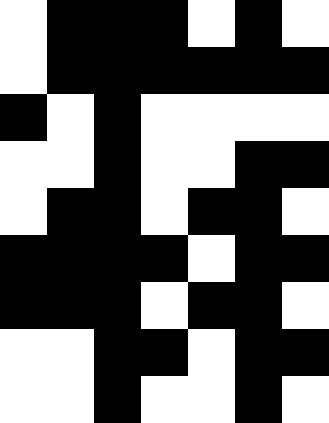[["white", "black", "black", "black", "white", "black", "white"], ["white", "black", "black", "black", "black", "black", "black"], ["black", "white", "black", "white", "white", "white", "white"], ["white", "white", "black", "white", "white", "black", "black"], ["white", "black", "black", "white", "black", "black", "white"], ["black", "black", "black", "black", "white", "black", "black"], ["black", "black", "black", "white", "black", "black", "white"], ["white", "white", "black", "black", "white", "black", "black"], ["white", "white", "black", "white", "white", "black", "white"]]